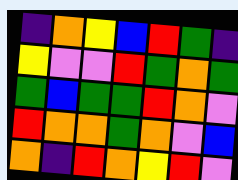[["indigo", "orange", "yellow", "blue", "red", "green", "indigo"], ["yellow", "violet", "violet", "red", "green", "orange", "green"], ["green", "blue", "green", "green", "red", "orange", "violet"], ["red", "orange", "orange", "green", "orange", "violet", "blue"], ["orange", "indigo", "red", "orange", "yellow", "red", "violet"]]